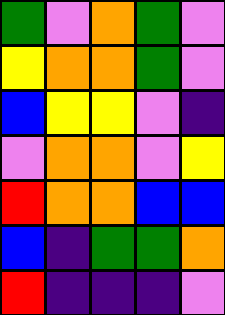[["green", "violet", "orange", "green", "violet"], ["yellow", "orange", "orange", "green", "violet"], ["blue", "yellow", "yellow", "violet", "indigo"], ["violet", "orange", "orange", "violet", "yellow"], ["red", "orange", "orange", "blue", "blue"], ["blue", "indigo", "green", "green", "orange"], ["red", "indigo", "indigo", "indigo", "violet"]]